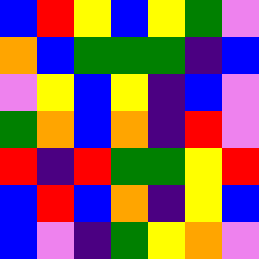[["blue", "red", "yellow", "blue", "yellow", "green", "violet"], ["orange", "blue", "green", "green", "green", "indigo", "blue"], ["violet", "yellow", "blue", "yellow", "indigo", "blue", "violet"], ["green", "orange", "blue", "orange", "indigo", "red", "violet"], ["red", "indigo", "red", "green", "green", "yellow", "red"], ["blue", "red", "blue", "orange", "indigo", "yellow", "blue"], ["blue", "violet", "indigo", "green", "yellow", "orange", "violet"]]